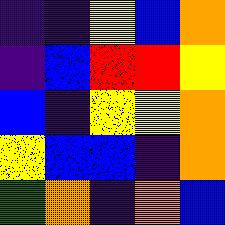[["indigo", "indigo", "yellow", "blue", "orange"], ["indigo", "blue", "red", "red", "yellow"], ["blue", "indigo", "yellow", "yellow", "orange"], ["yellow", "blue", "blue", "indigo", "orange"], ["green", "orange", "indigo", "orange", "blue"]]